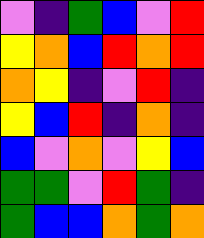[["violet", "indigo", "green", "blue", "violet", "red"], ["yellow", "orange", "blue", "red", "orange", "red"], ["orange", "yellow", "indigo", "violet", "red", "indigo"], ["yellow", "blue", "red", "indigo", "orange", "indigo"], ["blue", "violet", "orange", "violet", "yellow", "blue"], ["green", "green", "violet", "red", "green", "indigo"], ["green", "blue", "blue", "orange", "green", "orange"]]